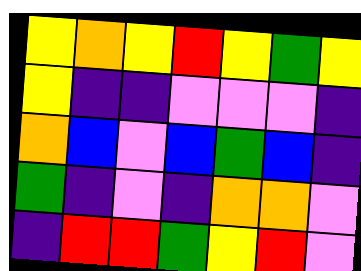[["yellow", "orange", "yellow", "red", "yellow", "green", "yellow"], ["yellow", "indigo", "indigo", "violet", "violet", "violet", "indigo"], ["orange", "blue", "violet", "blue", "green", "blue", "indigo"], ["green", "indigo", "violet", "indigo", "orange", "orange", "violet"], ["indigo", "red", "red", "green", "yellow", "red", "violet"]]